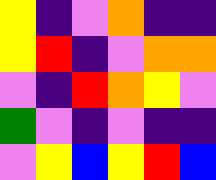[["yellow", "indigo", "violet", "orange", "indigo", "indigo"], ["yellow", "red", "indigo", "violet", "orange", "orange"], ["violet", "indigo", "red", "orange", "yellow", "violet"], ["green", "violet", "indigo", "violet", "indigo", "indigo"], ["violet", "yellow", "blue", "yellow", "red", "blue"]]